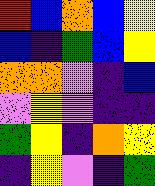[["red", "blue", "orange", "blue", "yellow"], ["blue", "indigo", "green", "blue", "yellow"], ["orange", "orange", "violet", "indigo", "blue"], ["violet", "yellow", "violet", "indigo", "indigo"], ["green", "yellow", "indigo", "orange", "yellow"], ["indigo", "yellow", "violet", "indigo", "green"]]